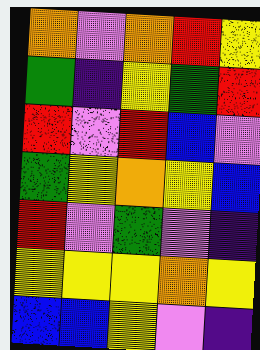[["orange", "violet", "orange", "red", "yellow"], ["green", "indigo", "yellow", "green", "red"], ["red", "violet", "red", "blue", "violet"], ["green", "yellow", "orange", "yellow", "blue"], ["red", "violet", "green", "violet", "indigo"], ["yellow", "yellow", "yellow", "orange", "yellow"], ["blue", "blue", "yellow", "violet", "indigo"]]